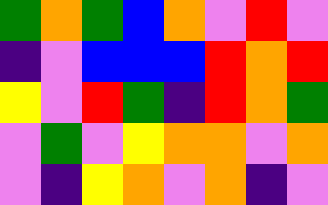[["green", "orange", "green", "blue", "orange", "violet", "red", "violet"], ["indigo", "violet", "blue", "blue", "blue", "red", "orange", "red"], ["yellow", "violet", "red", "green", "indigo", "red", "orange", "green"], ["violet", "green", "violet", "yellow", "orange", "orange", "violet", "orange"], ["violet", "indigo", "yellow", "orange", "violet", "orange", "indigo", "violet"]]